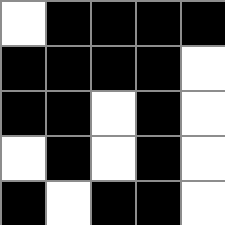[["white", "black", "black", "black", "black"], ["black", "black", "black", "black", "white"], ["black", "black", "white", "black", "white"], ["white", "black", "white", "black", "white"], ["black", "white", "black", "black", "white"]]